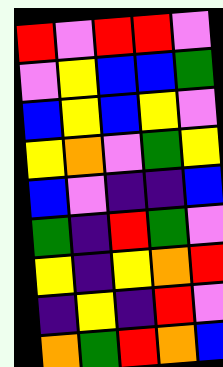[["red", "violet", "red", "red", "violet"], ["violet", "yellow", "blue", "blue", "green"], ["blue", "yellow", "blue", "yellow", "violet"], ["yellow", "orange", "violet", "green", "yellow"], ["blue", "violet", "indigo", "indigo", "blue"], ["green", "indigo", "red", "green", "violet"], ["yellow", "indigo", "yellow", "orange", "red"], ["indigo", "yellow", "indigo", "red", "violet"], ["orange", "green", "red", "orange", "blue"]]